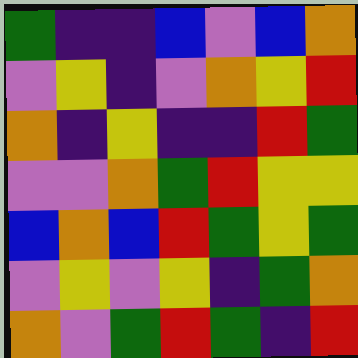[["green", "indigo", "indigo", "blue", "violet", "blue", "orange"], ["violet", "yellow", "indigo", "violet", "orange", "yellow", "red"], ["orange", "indigo", "yellow", "indigo", "indigo", "red", "green"], ["violet", "violet", "orange", "green", "red", "yellow", "yellow"], ["blue", "orange", "blue", "red", "green", "yellow", "green"], ["violet", "yellow", "violet", "yellow", "indigo", "green", "orange"], ["orange", "violet", "green", "red", "green", "indigo", "red"]]